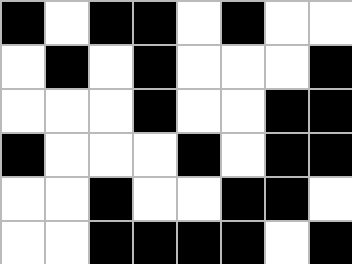[["black", "white", "black", "black", "white", "black", "white", "white"], ["white", "black", "white", "black", "white", "white", "white", "black"], ["white", "white", "white", "black", "white", "white", "black", "black"], ["black", "white", "white", "white", "black", "white", "black", "black"], ["white", "white", "black", "white", "white", "black", "black", "white"], ["white", "white", "black", "black", "black", "black", "white", "black"]]